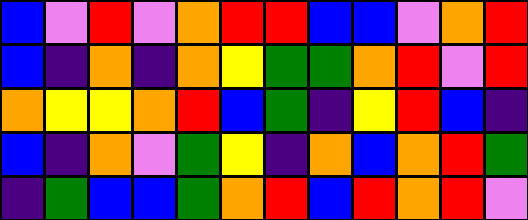[["blue", "violet", "red", "violet", "orange", "red", "red", "blue", "blue", "violet", "orange", "red"], ["blue", "indigo", "orange", "indigo", "orange", "yellow", "green", "green", "orange", "red", "violet", "red"], ["orange", "yellow", "yellow", "orange", "red", "blue", "green", "indigo", "yellow", "red", "blue", "indigo"], ["blue", "indigo", "orange", "violet", "green", "yellow", "indigo", "orange", "blue", "orange", "red", "green"], ["indigo", "green", "blue", "blue", "green", "orange", "red", "blue", "red", "orange", "red", "violet"]]